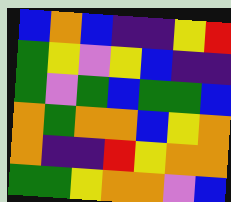[["blue", "orange", "blue", "indigo", "indigo", "yellow", "red"], ["green", "yellow", "violet", "yellow", "blue", "indigo", "indigo"], ["green", "violet", "green", "blue", "green", "green", "blue"], ["orange", "green", "orange", "orange", "blue", "yellow", "orange"], ["orange", "indigo", "indigo", "red", "yellow", "orange", "orange"], ["green", "green", "yellow", "orange", "orange", "violet", "blue"]]